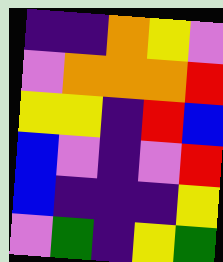[["indigo", "indigo", "orange", "yellow", "violet"], ["violet", "orange", "orange", "orange", "red"], ["yellow", "yellow", "indigo", "red", "blue"], ["blue", "violet", "indigo", "violet", "red"], ["blue", "indigo", "indigo", "indigo", "yellow"], ["violet", "green", "indigo", "yellow", "green"]]